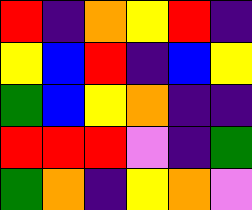[["red", "indigo", "orange", "yellow", "red", "indigo"], ["yellow", "blue", "red", "indigo", "blue", "yellow"], ["green", "blue", "yellow", "orange", "indigo", "indigo"], ["red", "red", "red", "violet", "indigo", "green"], ["green", "orange", "indigo", "yellow", "orange", "violet"]]